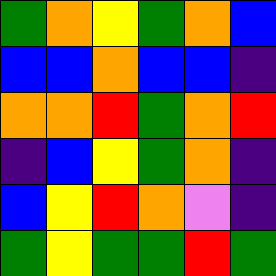[["green", "orange", "yellow", "green", "orange", "blue"], ["blue", "blue", "orange", "blue", "blue", "indigo"], ["orange", "orange", "red", "green", "orange", "red"], ["indigo", "blue", "yellow", "green", "orange", "indigo"], ["blue", "yellow", "red", "orange", "violet", "indigo"], ["green", "yellow", "green", "green", "red", "green"]]